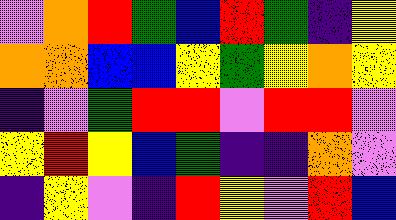[["violet", "orange", "red", "green", "blue", "red", "green", "indigo", "yellow"], ["orange", "orange", "blue", "blue", "yellow", "green", "yellow", "orange", "yellow"], ["indigo", "violet", "green", "red", "red", "violet", "red", "red", "violet"], ["yellow", "red", "yellow", "blue", "green", "indigo", "indigo", "orange", "violet"], ["indigo", "yellow", "violet", "indigo", "red", "yellow", "violet", "red", "blue"]]